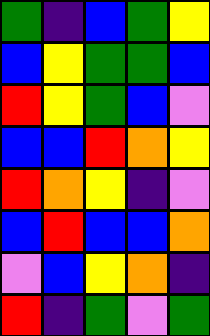[["green", "indigo", "blue", "green", "yellow"], ["blue", "yellow", "green", "green", "blue"], ["red", "yellow", "green", "blue", "violet"], ["blue", "blue", "red", "orange", "yellow"], ["red", "orange", "yellow", "indigo", "violet"], ["blue", "red", "blue", "blue", "orange"], ["violet", "blue", "yellow", "orange", "indigo"], ["red", "indigo", "green", "violet", "green"]]